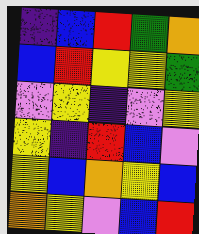[["indigo", "blue", "red", "green", "orange"], ["blue", "red", "yellow", "yellow", "green"], ["violet", "yellow", "indigo", "violet", "yellow"], ["yellow", "indigo", "red", "blue", "violet"], ["yellow", "blue", "orange", "yellow", "blue"], ["orange", "yellow", "violet", "blue", "red"]]